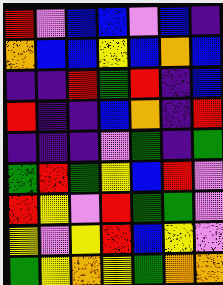[["red", "violet", "blue", "blue", "violet", "blue", "indigo"], ["orange", "blue", "blue", "yellow", "blue", "orange", "blue"], ["indigo", "indigo", "red", "green", "red", "indigo", "blue"], ["red", "indigo", "indigo", "blue", "orange", "indigo", "red"], ["indigo", "indigo", "indigo", "violet", "green", "indigo", "green"], ["green", "red", "green", "yellow", "blue", "red", "violet"], ["red", "yellow", "violet", "red", "green", "green", "violet"], ["yellow", "violet", "yellow", "red", "blue", "yellow", "violet"], ["green", "yellow", "orange", "yellow", "green", "orange", "orange"]]